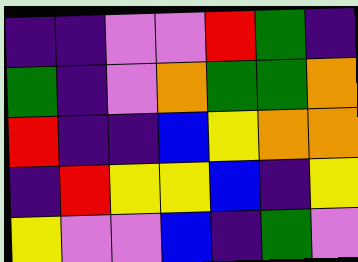[["indigo", "indigo", "violet", "violet", "red", "green", "indigo"], ["green", "indigo", "violet", "orange", "green", "green", "orange"], ["red", "indigo", "indigo", "blue", "yellow", "orange", "orange"], ["indigo", "red", "yellow", "yellow", "blue", "indigo", "yellow"], ["yellow", "violet", "violet", "blue", "indigo", "green", "violet"]]